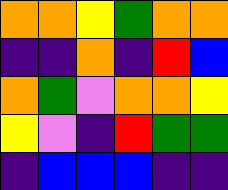[["orange", "orange", "yellow", "green", "orange", "orange"], ["indigo", "indigo", "orange", "indigo", "red", "blue"], ["orange", "green", "violet", "orange", "orange", "yellow"], ["yellow", "violet", "indigo", "red", "green", "green"], ["indigo", "blue", "blue", "blue", "indigo", "indigo"]]